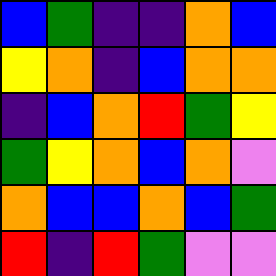[["blue", "green", "indigo", "indigo", "orange", "blue"], ["yellow", "orange", "indigo", "blue", "orange", "orange"], ["indigo", "blue", "orange", "red", "green", "yellow"], ["green", "yellow", "orange", "blue", "orange", "violet"], ["orange", "blue", "blue", "orange", "blue", "green"], ["red", "indigo", "red", "green", "violet", "violet"]]